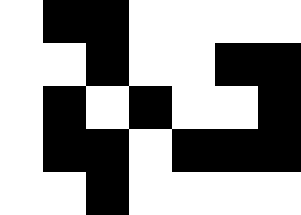[["white", "black", "black", "white", "white", "white", "white"], ["white", "white", "black", "white", "white", "black", "black"], ["white", "black", "white", "black", "white", "white", "black"], ["white", "black", "black", "white", "black", "black", "black"], ["white", "white", "black", "white", "white", "white", "white"]]